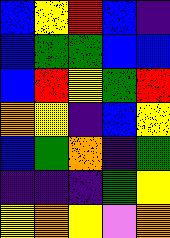[["blue", "yellow", "red", "blue", "indigo"], ["blue", "green", "green", "blue", "blue"], ["blue", "red", "yellow", "green", "red"], ["orange", "yellow", "indigo", "blue", "yellow"], ["blue", "green", "orange", "indigo", "green"], ["indigo", "indigo", "indigo", "green", "yellow"], ["yellow", "orange", "yellow", "violet", "orange"]]